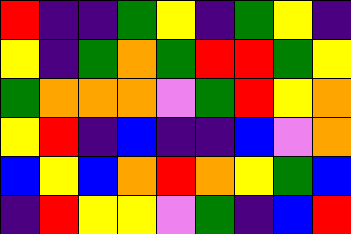[["red", "indigo", "indigo", "green", "yellow", "indigo", "green", "yellow", "indigo"], ["yellow", "indigo", "green", "orange", "green", "red", "red", "green", "yellow"], ["green", "orange", "orange", "orange", "violet", "green", "red", "yellow", "orange"], ["yellow", "red", "indigo", "blue", "indigo", "indigo", "blue", "violet", "orange"], ["blue", "yellow", "blue", "orange", "red", "orange", "yellow", "green", "blue"], ["indigo", "red", "yellow", "yellow", "violet", "green", "indigo", "blue", "red"]]